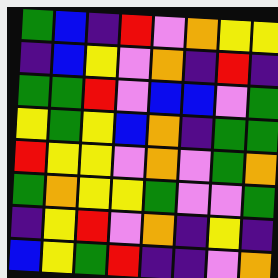[["green", "blue", "indigo", "red", "violet", "orange", "yellow", "yellow"], ["indigo", "blue", "yellow", "violet", "orange", "indigo", "red", "indigo"], ["green", "green", "red", "violet", "blue", "blue", "violet", "green"], ["yellow", "green", "yellow", "blue", "orange", "indigo", "green", "green"], ["red", "yellow", "yellow", "violet", "orange", "violet", "green", "orange"], ["green", "orange", "yellow", "yellow", "green", "violet", "violet", "green"], ["indigo", "yellow", "red", "violet", "orange", "indigo", "yellow", "indigo"], ["blue", "yellow", "green", "red", "indigo", "indigo", "violet", "orange"]]